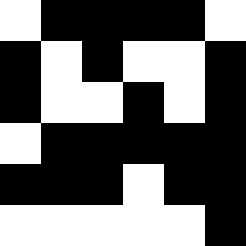[["white", "black", "black", "black", "black", "white"], ["black", "white", "black", "white", "white", "black"], ["black", "white", "white", "black", "white", "black"], ["white", "black", "black", "black", "black", "black"], ["black", "black", "black", "white", "black", "black"], ["white", "white", "white", "white", "white", "black"]]